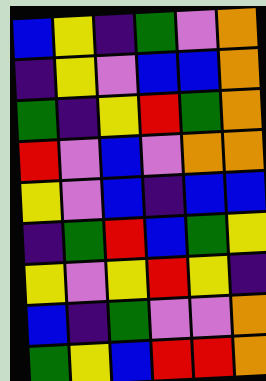[["blue", "yellow", "indigo", "green", "violet", "orange"], ["indigo", "yellow", "violet", "blue", "blue", "orange"], ["green", "indigo", "yellow", "red", "green", "orange"], ["red", "violet", "blue", "violet", "orange", "orange"], ["yellow", "violet", "blue", "indigo", "blue", "blue"], ["indigo", "green", "red", "blue", "green", "yellow"], ["yellow", "violet", "yellow", "red", "yellow", "indigo"], ["blue", "indigo", "green", "violet", "violet", "orange"], ["green", "yellow", "blue", "red", "red", "orange"]]